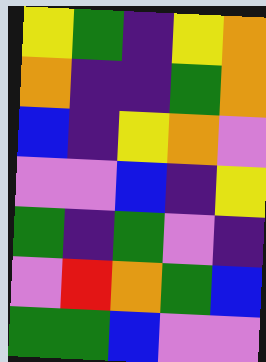[["yellow", "green", "indigo", "yellow", "orange"], ["orange", "indigo", "indigo", "green", "orange"], ["blue", "indigo", "yellow", "orange", "violet"], ["violet", "violet", "blue", "indigo", "yellow"], ["green", "indigo", "green", "violet", "indigo"], ["violet", "red", "orange", "green", "blue"], ["green", "green", "blue", "violet", "violet"]]